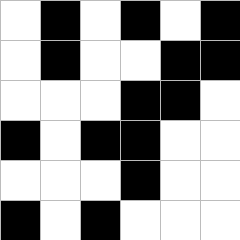[["white", "black", "white", "black", "white", "black"], ["white", "black", "white", "white", "black", "black"], ["white", "white", "white", "black", "black", "white"], ["black", "white", "black", "black", "white", "white"], ["white", "white", "white", "black", "white", "white"], ["black", "white", "black", "white", "white", "white"]]